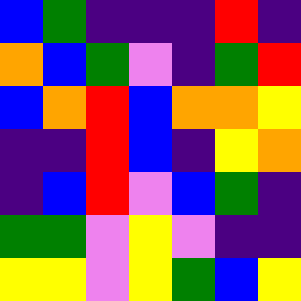[["blue", "green", "indigo", "indigo", "indigo", "red", "indigo"], ["orange", "blue", "green", "violet", "indigo", "green", "red"], ["blue", "orange", "red", "blue", "orange", "orange", "yellow"], ["indigo", "indigo", "red", "blue", "indigo", "yellow", "orange"], ["indigo", "blue", "red", "violet", "blue", "green", "indigo"], ["green", "green", "violet", "yellow", "violet", "indigo", "indigo"], ["yellow", "yellow", "violet", "yellow", "green", "blue", "yellow"]]